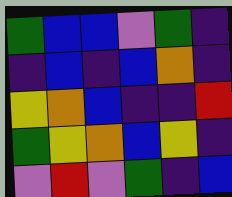[["green", "blue", "blue", "violet", "green", "indigo"], ["indigo", "blue", "indigo", "blue", "orange", "indigo"], ["yellow", "orange", "blue", "indigo", "indigo", "red"], ["green", "yellow", "orange", "blue", "yellow", "indigo"], ["violet", "red", "violet", "green", "indigo", "blue"]]